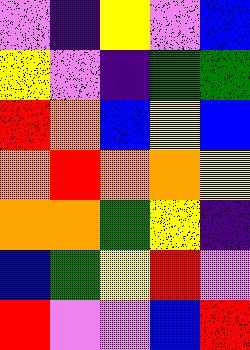[["violet", "indigo", "yellow", "violet", "blue"], ["yellow", "violet", "indigo", "green", "green"], ["red", "orange", "blue", "yellow", "blue"], ["orange", "red", "orange", "orange", "yellow"], ["orange", "orange", "green", "yellow", "indigo"], ["blue", "green", "yellow", "red", "violet"], ["red", "violet", "violet", "blue", "red"]]